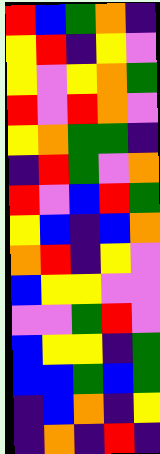[["red", "blue", "green", "orange", "indigo"], ["yellow", "red", "indigo", "yellow", "violet"], ["yellow", "violet", "yellow", "orange", "green"], ["red", "violet", "red", "orange", "violet"], ["yellow", "orange", "green", "green", "indigo"], ["indigo", "red", "green", "violet", "orange"], ["red", "violet", "blue", "red", "green"], ["yellow", "blue", "indigo", "blue", "orange"], ["orange", "red", "indigo", "yellow", "violet"], ["blue", "yellow", "yellow", "violet", "violet"], ["violet", "violet", "green", "red", "violet"], ["blue", "yellow", "yellow", "indigo", "green"], ["blue", "blue", "green", "blue", "green"], ["indigo", "blue", "orange", "indigo", "yellow"], ["indigo", "orange", "indigo", "red", "indigo"]]